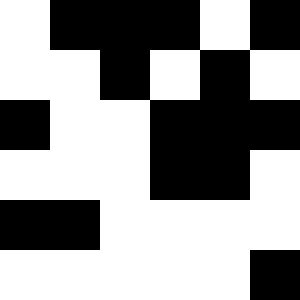[["white", "black", "black", "black", "white", "black"], ["white", "white", "black", "white", "black", "white"], ["black", "white", "white", "black", "black", "black"], ["white", "white", "white", "black", "black", "white"], ["black", "black", "white", "white", "white", "white"], ["white", "white", "white", "white", "white", "black"]]